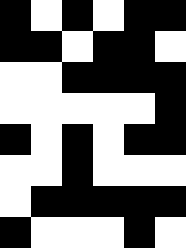[["black", "white", "black", "white", "black", "black"], ["black", "black", "white", "black", "black", "white"], ["white", "white", "black", "black", "black", "black"], ["white", "white", "white", "white", "white", "black"], ["black", "white", "black", "white", "black", "black"], ["white", "white", "black", "white", "white", "white"], ["white", "black", "black", "black", "black", "black"], ["black", "white", "white", "white", "black", "white"]]